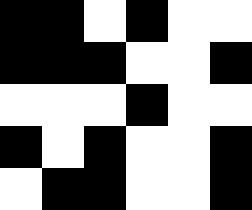[["black", "black", "white", "black", "white", "white"], ["black", "black", "black", "white", "white", "black"], ["white", "white", "white", "black", "white", "white"], ["black", "white", "black", "white", "white", "black"], ["white", "black", "black", "white", "white", "black"]]